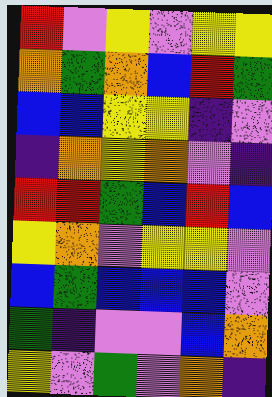[["red", "violet", "yellow", "violet", "yellow", "yellow"], ["orange", "green", "orange", "blue", "red", "green"], ["blue", "blue", "yellow", "yellow", "indigo", "violet"], ["indigo", "orange", "yellow", "orange", "violet", "indigo"], ["red", "red", "green", "blue", "red", "blue"], ["yellow", "orange", "violet", "yellow", "yellow", "violet"], ["blue", "green", "blue", "blue", "blue", "violet"], ["green", "indigo", "violet", "violet", "blue", "orange"], ["yellow", "violet", "green", "violet", "orange", "indigo"]]